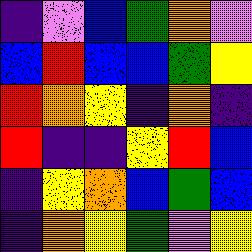[["indigo", "violet", "blue", "green", "orange", "violet"], ["blue", "red", "blue", "blue", "green", "yellow"], ["red", "orange", "yellow", "indigo", "orange", "indigo"], ["red", "indigo", "indigo", "yellow", "red", "blue"], ["indigo", "yellow", "orange", "blue", "green", "blue"], ["indigo", "orange", "yellow", "green", "violet", "yellow"]]